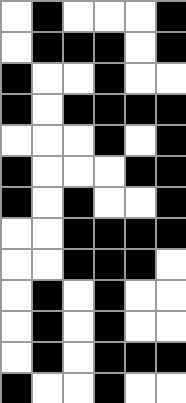[["white", "black", "white", "white", "white", "black"], ["white", "black", "black", "black", "white", "black"], ["black", "white", "white", "black", "white", "white"], ["black", "white", "black", "black", "black", "black"], ["white", "white", "white", "black", "white", "black"], ["black", "white", "white", "white", "black", "black"], ["black", "white", "black", "white", "white", "black"], ["white", "white", "black", "black", "black", "black"], ["white", "white", "black", "black", "black", "white"], ["white", "black", "white", "black", "white", "white"], ["white", "black", "white", "black", "white", "white"], ["white", "black", "white", "black", "black", "black"], ["black", "white", "white", "black", "white", "white"]]